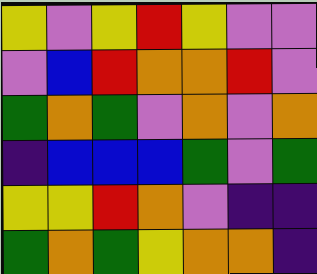[["yellow", "violet", "yellow", "red", "yellow", "violet", "violet"], ["violet", "blue", "red", "orange", "orange", "red", "violet"], ["green", "orange", "green", "violet", "orange", "violet", "orange"], ["indigo", "blue", "blue", "blue", "green", "violet", "green"], ["yellow", "yellow", "red", "orange", "violet", "indigo", "indigo"], ["green", "orange", "green", "yellow", "orange", "orange", "indigo"]]